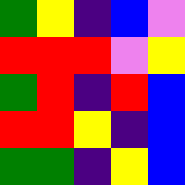[["green", "yellow", "indigo", "blue", "violet"], ["red", "red", "red", "violet", "yellow"], ["green", "red", "indigo", "red", "blue"], ["red", "red", "yellow", "indigo", "blue"], ["green", "green", "indigo", "yellow", "blue"]]